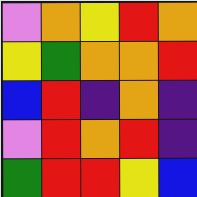[["violet", "orange", "yellow", "red", "orange"], ["yellow", "green", "orange", "orange", "red"], ["blue", "red", "indigo", "orange", "indigo"], ["violet", "red", "orange", "red", "indigo"], ["green", "red", "red", "yellow", "blue"]]